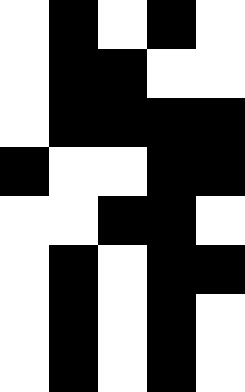[["white", "black", "white", "black", "white"], ["white", "black", "black", "white", "white"], ["white", "black", "black", "black", "black"], ["black", "white", "white", "black", "black"], ["white", "white", "black", "black", "white"], ["white", "black", "white", "black", "black"], ["white", "black", "white", "black", "white"], ["white", "black", "white", "black", "white"]]